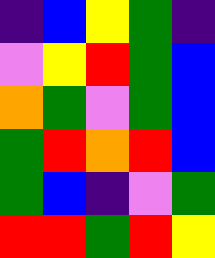[["indigo", "blue", "yellow", "green", "indigo"], ["violet", "yellow", "red", "green", "blue"], ["orange", "green", "violet", "green", "blue"], ["green", "red", "orange", "red", "blue"], ["green", "blue", "indigo", "violet", "green"], ["red", "red", "green", "red", "yellow"]]